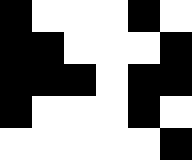[["black", "white", "white", "white", "black", "white"], ["black", "black", "white", "white", "white", "black"], ["black", "black", "black", "white", "black", "black"], ["black", "white", "white", "white", "black", "white"], ["white", "white", "white", "white", "white", "black"]]